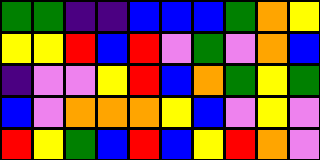[["green", "green", "indigo", "indigo", "blue", "blue", "blue", "green", "orange", "yellow"], ["yellow", "yellow", "red", "blue", "red", "violet", "green", "violet", "orange", "blue"], ["indigo", "violet", "violet", "yellow", "red", "blue", "orange", "green", "yellow", "green"], ["blue", "violet", "orange", "orange", "orange", "yellow", "blue", "violet", "yellow", "violet"], ["red", "yellow", "green", "blue", "red", "blue", "yellow", "red", "orange", "violet"]]